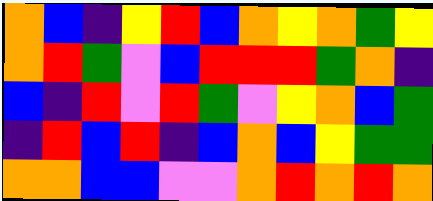[["orange", "blue", "indigo", "yellow", "red", "blue", "orange", "yellow", "orange", "green", "yellow"], ["orange", "red", "green", "violet", "blue", "red", "red", "red", "green", "orange", "indigo"], ["blue", "indigo", "red", "violet", "red", "green", "violet", "yellow", "orange", "blue", "green"], ["indigo", "red", "blue", "red", "indigo", "blue", "orange", "blue", "yellow", "green", "green"], ["orange", "orange", "blue", "blue", "violet", "violet", "orange", "red", "orange", "red", "orange"]]